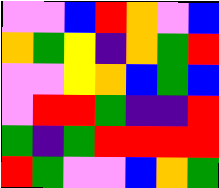[["violet", "violet", "blue", "red", "orange", "violet", "blue"], ["orange", "green", "yellow", "indigo", "orange", "green", "red"], ["violet", "violet", "yellow", "orange", "blue", "green", "blue"], ["violet", "red", "red", "green", "indigo", "indigo", "red"], ["green", "indigo", "green", "red", "red", "red", "red"], ["red", "green", "violet", "violet", "blue", "orange", "green"]]